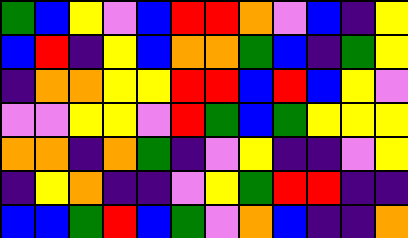[["green", "blue", "yellow", "violet", "blue", "red", "red", "orange", "violet", "blue", "indigo", "yellow"], ["blue", "red", "indigo", "yellow", "blue", "orange", "orange", "green", "blue", "indigo", "green", "yellow"], ["indigo", "orange", "orange", "yellow", "yellow", "red", "red", "blue", "red", "blue", "yellow", "violet"], ["violet", "violet", "yellow", "yellow", "violet", "red", "green", "blue", "green", "yellow", "yellow", "yellow"], ["orange", "orange", "indigo", "orange", "green", "indigo", "violet", "yellow", "indigo", "indigo", "violet", "yellow"], ["indigo", "yellow", "orange", "indigo", "indigo", "violet", "yellow", "green", "red", "red", "indigo", "indigo"], ["blue", "blue", "green", "red", "blue", "green", "violet", "orange", "blue", "indigo", "indigo", "orange"]]